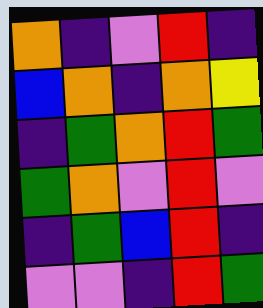[["orange", "indigo", "violet", "red", "indigo"], ["blue", "orange", "indigo", "orange", "yellow"], ["indigo", "green", "orange", "red", "green"], ["green", "orange", "violet", "red", "violet"], ["indigo", "green", "blue", "red", "indigo"], ["violet", "violet", "indigo", "red", "green"]]